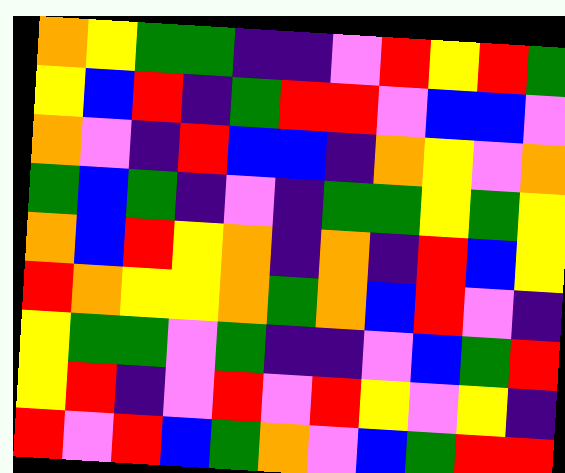[["orange", "yellow", "green", "green", "indigo", "indigo", "violet", "red", "yellow", "red", "green"], ["yellow", "blue", "red", "indigo", "green", "red", "red", "violet", "blue", "blue", "violet"], ["orange", "violet", "indigo", "red", "blue", "blue", "indigo", "orange", "yellow", "violet", "orange"], ["green", "blue", "green", "indigo", "violet", "indigo", "green", "green", "yellow", "green", "yellow"], ["orange", "blue", "red", "yellow", "orange", "indigo", "orange", "indigo", "red", "blue", "yellow"], ["red", "orange", "yellow", "yellow", "orange", "green", "orange", "blue", "red", "violet", "indigo"], ["yellow", "green", "green", "violet", "green", "indigo", "indigo", "violet", "blue", "green", "red"], ["yellow", "red", "indigo", "violet", "red", "violet", "red", "yellow", "violet", "yellow", "indigo"], ["red", "violet", "red", "blue", "green", "orange", "violet", "blue", "green", "red", "red"]]